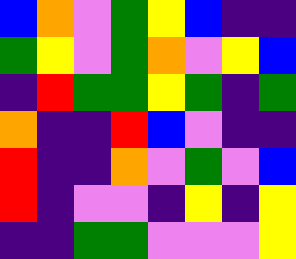[["blue", "orange", "violet", "green", "yellow", "blue", "indigo", "indigo"], ["green", "yellow", "violet", "green", "orange", "violet", "yellow", "blue"], ["indigo", "red", "green", "green", "yellow", "green", "indigo", "green"], ["orange", "indigo", "indigo", "red", "blue", "violet", "indigo", "indigo"], ["red", "indigo", "indigo", "orange", "violet", "green", "violet", "blue"], ["red", "indigo", "violet", "violet", "indigo", "yellow", "indigo", "yellow"], ["indigo", "indigo", "green", "green", "violet", "violet", "violet", "yellow"]]